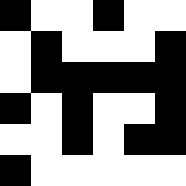[["black", "white", "white", "black", "white", "white"], ["white", "black", "white", "white", "white", "black"], ["white", "black", "black", "black", "black", "black"], ["black", "white", "black", "white", "white", "black"], ["white", "white", "black", "white", "black", "black"], ["black", "white", "white", "white", "white", "white"]]